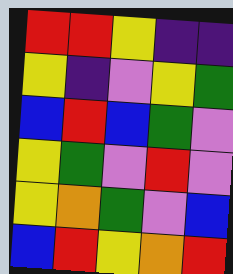[["red", "red", "yellow", "indigo", "indigo"], ["yellow", "indigo", "violet", "yellow", "green"], ["blue", "red", "blue", "green", "violet"], ["yellow", "green", "violet", "red", "violet"], ["yellow", "orange", "green", "violet", "blue"], ["blue", "red", "yellow", "orange", "red"]]